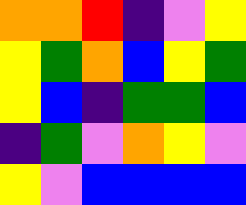[["orange", "orange", "red", "indigo", "violet", "yellow"], ["yellow", "green", "orange", "blue", "yellow", "green"], ["yellow", "blue", "indigo", "green", "green", "blue"], ["indigo", "green", "violet", "orange", "yellow", "violet"], ["yellow", "violet", "blue", "blue", "blue", "blue"]]